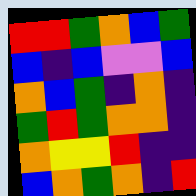[["red", "red", "green", "orange", "blue", "green"], ["blue", "indigo", "blue", "violet", "violet", "blue"], ["orange", "blue", "green", "indigo", "orange", "indigo"], ["green", "red", "green", "orange", "orange", "indigo"], ["orange", "yellow", "yellow", "red", "indigo", "indigo"], ["blue", "orange", "green", "orange", "indigo", "red"]]